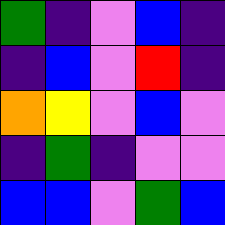[["green", "indigo", "violet", "blue", "indigo"], ["indigo", "blue", "violet", "red", "indigo"], ["orange", "yellow", "violet", "blue", "violet"], ["indigo", "green", "indigo", "violet", "violet"], ["blue", "blue", "violet", "green", "blue"]]